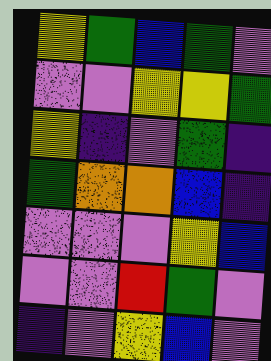[["yellow", "green", "blue", "green", "violet"], ["violet", "violet", "yellow", "yellow", "green"], ["yellow", "indigo", "violet", "green", "indigo"], ["green", "orange", "orange", "blue", "indigo"], ["violet", "violet", "violet", "yellow", "blue"], ["violet", "violet", "red", "green", "violet"], ["indigo", "violet", "yellow", "blue", "violet"]]